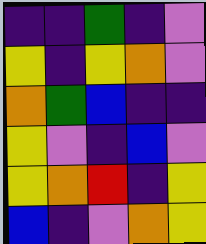[["indigo", "indigo", "green", "indigo", "violet"], ["yellow", "indigo", "yellow", "orange", "violet"], ["orange", "green", "blue", "indigo", "indigo"], ["yellow", "violet", "indigo", "blue", "violet"], ["yellow", "orange", "red", "indigo", "yellow"], ["blue", "indigo", "violet", "orange", "yellow"]]